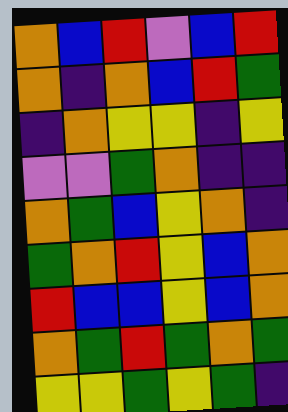[["orange", "blue", "red", "violet", "blue", "red"], ["orange", "indigo", "orange", "blue", "red", "green"], ["indigo", "orange", "yellow", "yellow", "indigo", "yellow"], ["violet", "violet", "green", "orange", "indigo", "indigo"], ["orange", "green", "blue", "yellow", "orange", "indigo"], ["green", "orange", "red", "yellow", "blue", "orange"], ["red", "blue", "blue", "yellow", "blue", "orange"], ["orange", "green", "red", "green", "orange", "green"], ["yellow", "yellow", "green", "yellow", "green", "indigo"]]